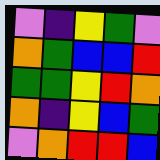[["violet", "indigo", "yellow", "green", "violet"], ["orange", "green", "blue", "blue", "red"], ["green", "green", "yellow", "red", "orange"], ["orange", "indigo", "yellow", "blue", "green"], ["violet", "orange", "red", "red", "blue"]]